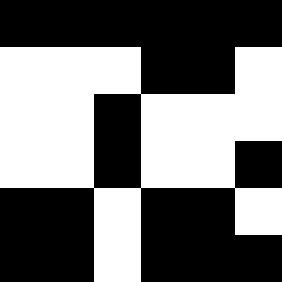[["black", "black", "black", "black", "black", "black"], ["white", "white", "white", "black", "black", "white"], ["white", "white", "black", "white", "white", "white"], ["white", "white", "black", "white", "white", "black"], ["black", "black", "white", "black", "black", "white"], ["black", "black", "white", "black", "black", "black"]]